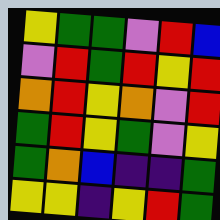[["yellow", "green", "green", "violet", "red", "blue"], ["violet", "red", "green", "red", "yellow", "red"], ["orange", "red", "yellow", "orange", "violet", "red"], ["green", "red", "yellow", "green", "violet", "yellow"], ["green", "orange", "blue", "indigo", "indigo", "green"], ["yellow", "yellow", "indigo", "yellow", "red", "green"]]